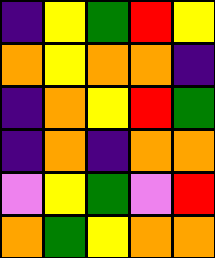[["indigo", "yellow", "green", "red", "yellow"], ["orange", "yellow", "orange", "orange", "indigo"], ["indigo", "orange", "yellow", "red", "green"], ["indigo", "orange", "indigo", "orange", "orange"], ["violet", "yellow", "green", "violet", "red"], ["orange", "green", "yellow", "orange", "orange"]]